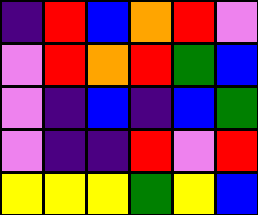[["indigo", "red", "blue", "orange", "red", "violet"], ["violet", "red", "orange", "red", "green", "blue"], ["violet", "indigo", "blue", "indigo", "blue", "green"], ["violet", "indigo", "indigo", "red", "violet", "red"], ["yellow", "yellow", "yellow", "green", "yellow", "blue"]]